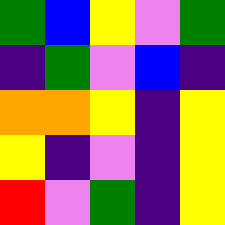[["green", "blue", "yellow", "violet", "green"], ["indigo", "green", "violet", "blue", "indigo"], ["orange", "orange", "yellow", "indigo", "yellow"], ["yellow", "indigo", "violet", "indigo", "yellow"], ["red", "violet", "green", "indigo", "yellow"]]